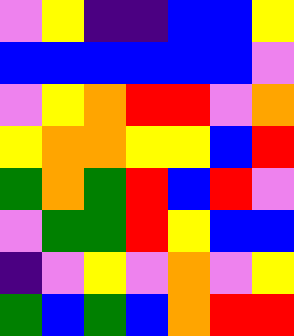[["violet", "yellow", "indigo", "indigo", "blue", "blue", "yellow"], ["blue", "blue", "blue", "blue", "blue", "blue", "violet"], ["violet", "yellow", "orange", "red", "red", "violet", "orange"], ["yellow", "orange", "orange", "yellow", "yellow", "blue", "red"], ["green", "orange", "green", "red", "blue", "red", "violet"], ["violet", "green", "green", "red", "yellow", "blue", "blue"], ["indigo", "violet", "yellow", "violet", "orange", "violet", "yellow"], ["green", "blue", "green", "blue", "orange", "red", "red"]]